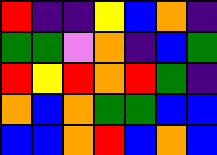[["red", "indigo", "indigo", "yellow", "blue", "orange", "indigo"], ["green", "green", "violet", "orange", "indigo", "blue", "green"], ["red", "yellow", "red", "orange", "red", "green", "indigo"], ["orange", "blue", "orange", "green", "green", "blue", "blue"], ["blue", "blue", "orange", "red", "blue", "orange", "blue"]]